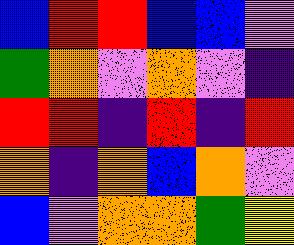[["blue", "red", "red", "blue", "blue", "violet"], ["green", "orange", "violet", "orange", "violet", "indigo"], ["red", "red", "indigo", "red", "indigo", "red"], ["orange", "indigo", "orange", "blue", "orange", "violet"], ["blue", "violet", "orange", "orange", "green", "yellow"]]